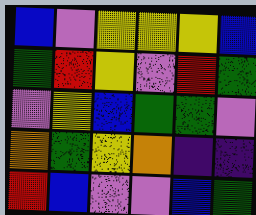[["blue", "violet", "yellow", "yellow", "yellow", "blue"], ["green", "red", "yellow", "violet", "red", "green"], ["violet", "yellow", "blue", "green", "green", "violet"], ["orange", "green", "yellow", "orange", "indigo", "indigo"], ["red", "blue", "violet", "violet", "blue", "green"]]